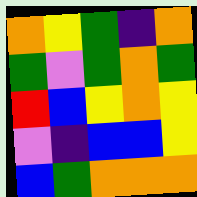[["orange", "yellow", "green", "indigo", "orange"], ["green", "violet", "green", "orange", "green"], ["red", "blue", "yellow", "orange", "yellow"], ["violet", "indigo", "blue", "blue", "yellow"], ["blue", "green", "orange", "orange", "orange"]]